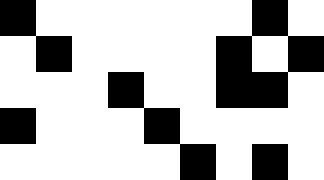[["black", "white", "white", "white", "white", "white", "white", "black", "white"], ["white", "black", "white", "white", "white", "white", "black", "white", "black"], ["white", "white", "white", "black", "white", "white", "black", "black", "white"], ["black", "white", "white", "white", "black", "white", "white", "white", "white"], ["white", "white", "white", "white", "white", "black", "white", "black", "white"]]